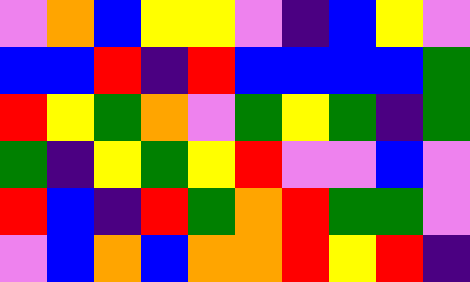[["violet", "orange", "blue", "yellow", "yellow", "violet", "indigo", "blue", "yellow", "violet"], ["blue", "blue", "red", "indigo", "red", "blue", "blue", "blue", "blue", "green"], ["red", "yellow", "green", "orange", "violet", "green", "yellow", "green", "indigo", "green"], ["green", "indigo", "yellow", "green", "yellow", "red", "violet", "violet", "blue", "violet"], ["red", "blue", "indigo", "red", "green", "orange", "red", "green", "green", "violet"], ["violet", "blue", "orange", "blue", "orange", "orange", "red", "yellow", "red", "indigo"]]